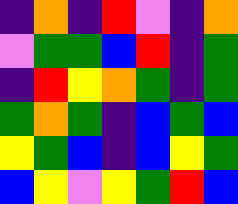[["indigo", "orange", "indigo", "red", "violet", "indigo", "orange"], ["violet", "green", "green", "blue", "red", "indigo", "green"], ["indigo", "red", "yellow", "orange", "green", "indigo", "green"], ["green", "orange", "green", "indigo", "blue", "green", "blue"], ["yellow", "green", "blue", "indigo", "blue", "yellow", "green"], ["blue", "yellow", "violet", "yellow", "green", "red", "blue"]]